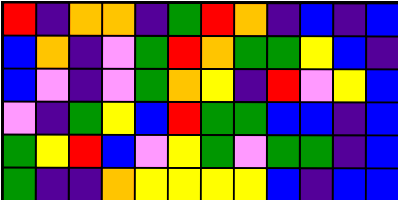[["red", "indigo", "orange", "orange", "indigo", "green", "red", "orange", "indigo", "blue", "indigo", "blue"], ["blue", "orange", "indigo", "violet", "green", "red", "orange", "green", "green", "yellow", "blue", "indigo"], ["blue", "violet", "indigo", "violet", "green", "orange", "yellow", "indigo", "red", "violet", "yellow", "blue"], ["violet", "indigo", "green", "yellow", "blue", "red", "green", "green", "blue", "blue", "indigo", "blue"], ["green", "yellow", "red", "blue", "violet", "yellow", "green", "violet", "green", "green", "indigo", "blue"], ["green", "indigo", "indigo", "orange", "yellow", "yellow", "yellow", "yellow", "blue", "indigo", "blue", "blue"]]